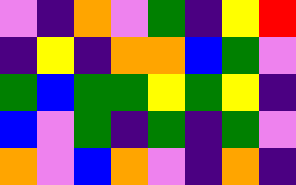[["violet", "indigo", "orange", "violet", "green", "indigo", "yellow", "red"], ["indigo", "yellow", "indigo", "orange", "orange", "blue", "green", "violet"], ["green", "blue", "green", "green", "yellow", "green", "yellow", "indigo"], ["blue", "violet", "green", "indigo", "green", "indigo", "green", "violet"], ["orange", "violet", "blue", "orange", "violet", "indigo", "orange", "indigo"]]